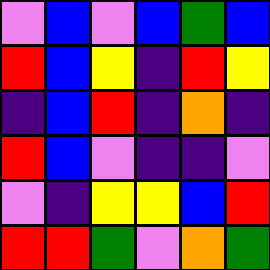[["violet", "blue", "violet", "blue", "green", "blue"], ["red", "blue", "yellow", "indigo", "red", "yellow"], ["indigo", "blue", "red", "indigo", "orange", "indigo"], ["red", "blue", "violet", "indigo", "indigo", "violet"], ["violet", "indigo", "yellow", "yellow", "blue", "red"], ["red", "red", "green", "violet", "orange", "green"]]